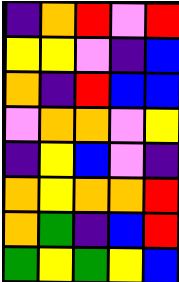[["indigo", "orange", "red", "violet", "red"], ["yellow", "yellow", "violet", "indigo", "blue"], ["orange", "indigo", "red", "blue", "blue"], ["violet", "orange", "orange", "violet", "yellow"], ["indigo", "yellow", "blue", "violet", "indigo"], ["orange", "yellow", "orange", "orange", "red"], ["orange", "green", "indigo", "blue", "red"], ["green", "yellow", "green", "yellow", "blue"]]